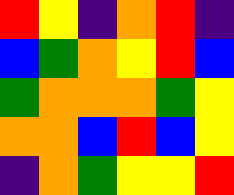[["red", "yellow", "indigo", "orange", "red", "indigo"], ["blue", "green", "orange", "yellow", "red", "blue"], ["green", "orange", "orange", "orange", "green", "yellow"], ["orange", "orange", "blue", "red", "blue", "yellow"], ["indigo", "orange", "green", "yellow", "yellow", "red"]]